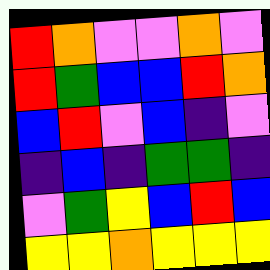[["red", "orange", "violet", "violet", "orange", "violet"], ["red", "green", "blue", "blue", "red", "orange"], ["blue", "red", "violet", "blue", "indigo", "violet"], ["indigo", "blue", "indigo", "green", "green", "indigo"], ["violet", "green", "yellow", "blue", "red", "blue"], ["yellow", "yellow", "orange", "yellow", "yellow", "yellow"]]